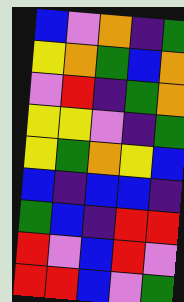[["blue", "violet", "orange", "indigo", "green"], ["yellow", "orange", "green", "blue", "orange"], ["violet", "red", "indigo", "green", "orange"], ["yellow", "yellow", "violet", "indigo", "green"], ["yellow", "green", "orange", "yellow", "blue"], ["blue", "indigo", "blue", "blue", "indigo"], ["green", "blue", "indigo", "red", "red"], ["red", "violet", "blue", "red", "violet"], ["red", "red", "blue", "violet", "green"]]